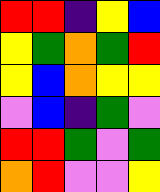[["red", "red", "indigo", "yellow", "blue"], ["yellow", "green", "orange", "green", "red"], ["yellow", "blue", "orange", "yellow", "yellow"], ["violet", "blue", "indigo", "green", "violet"], ["red", "red", "green", "violet", "green"], ["orange", "red", "violet", "violet", "yellow"]]